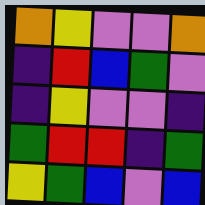[["orange", "yellow", "violet", "violet", "orange"], ["indigo", "red", "blue", "green", "violet"], ["indigo", "yellow", "violet", "violet", "indigo"], ["green", "red", "red", "indigo", "green"], ["yellow", "green", "blue", "violet", "blue"]]